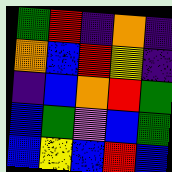[["green", "red", "indigo", "orange", "indigo"], ["orange", "blue", "red", "yellow", "indigo"], ["indigo", "blue", "orange", "red", "green"], ["blue", "green", "violet", "blue", "green"], ["blue", "yellow", "blue", "red", "blue"]]